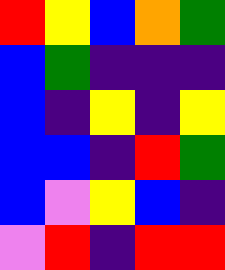[["red", "yellow", "blue", "orange", "green"], ["blue", "green", "indigo", "indigo", "indigo"], ["blue", "indigo", "yellow", "indigo", "yellow"], ["blue", "blue", "indigo", "red", "green"], ["blue", "violet", "yellow", "blue", "indigo"], ["violet", "red", "indigo", "red", "red"]]